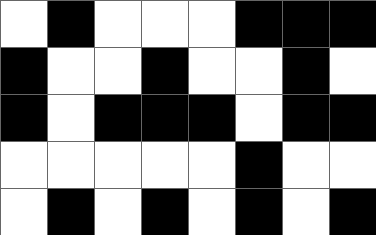[["white", "black", "white", "white", "white", "black", "black", "black"], ["black", "white", "white", "black", "white", "white", "black", "white"], ["black", "white", "black", "black", "black", "white", "black", "black"], ["white", "white", "white", "white", "white", "black", "white", "white"], ["white", "black", "white", "black", "white", "black", "white", "black"]]